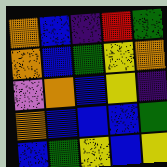[["orange", "blue", "indigo", "red", "green"], ["orange", "blue", "green", "yellow", "orange"], ["violet", "orange", "blue", "yellow", "indigo"], ["orange", "blue", "blue", "blue", "green"], ["blue", "green", "yellow", "blue", "yellow"]]